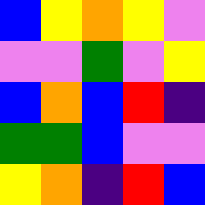[["blue", "yellow", "orange", "yellow", "violet"], ["violet", "violet", "green", "violet", "yellow"], ["blue", "orange", "blue", "red", "indigo"], ["green", "green", "blue", "violet", "violet"], ["yellow", "orange", "indigo", "red", "blue"]]